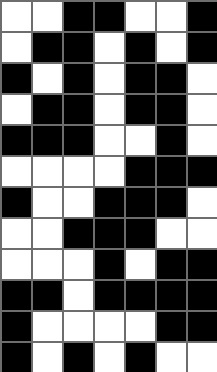[["white", "white", "black", "black", "white", "white", "black"], ["white", "black", "black", "white", "black", "white", "black"], ["black", "white", "black", "white", "black", "black", "white"], ["white", "black", "black", "white", "black", "black", "white"], ["black", "black", "black", "white", "white", "black", "white"], ["white", "white", "white", "white", "black", "black", "black"], ["black", "white", "white", "black", "black", "black", "white"], ["white", "white", "black", "black", "black", "white", "white"], ["white", "white", "white", "black", "white", "black", "black"], ["black", "black", "white", "black", "black", "black", "black"], ["black", "white", "white", "white", "white", "black", "black"], ["black", "white", "black", "white", "black", "white", "white"]]